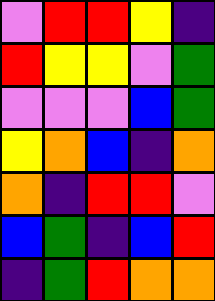[["violet", "red", "red", "yellow", "indigo"], ["red", "yellow", "yellow", "violet", "green"], ["violet", "violet", "violet", "blue", "green"], ["yellow", "orange", "blue", "indigo", "orange"], ["orange", "indigo", "red", "red", "violet"], ["blue", "green", "indigo", "blue", "red"], ["indigo", "green", "red", "orange", "orange"]]